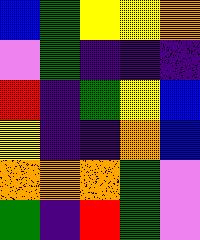[["blue", "green", "yellow", "yellow", "orange"], ["violet", "green", "indigo", "indigo", "indigo"], ["red", "indigo", "green", "yellow", "blue"], ["yellow", "indigo", "indigo", "orange", "blue"], ["orange", "orange", "orange", "green", "violet"], ["green", "indigo", "red", "green", "violet"]]